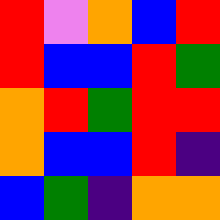[["red", "violet", "orange", "blue", "red"], ["red", "blue", "blue", "red", "green"], ["orange", "red", "green", "red", "red"], ["orange", "blue", "blue", "red", "indigo"], ["blue", "green", "indigo", "orange", "orange"]]